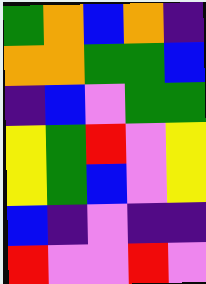[["green", "orange", "blue", "orange", "indigo"], ["orange", "orange", "green", "green", "blue"], ["indigo", "blue", "violet", "green", "green"], ["yellow", "green", "red", "violet", "yellow"], ["yellow", "green", "blue", "violet", "yellow"], ["blue", "indigo", "violet", "indigo", "indigo"], ["red", "violet", "violet", "red", "violet"]]